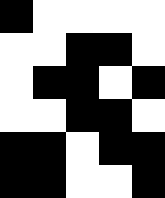[["black", "white", "white", "white", "white"], ["white", "white", "black", "black", "white"], ["white", "black", "black", "white", "black"], ["white", "white", "black", "black", "white"], ["black", "black", "white", "black", "black"], ["black", "black", "white", "white", "black"]]